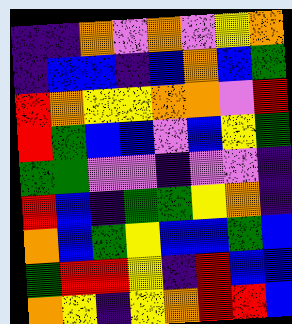[["indigo", "indigo", "orange", "violet", "orange", "violet", "yellow", "orange"], ["indigo", "blue", "blue", "indigo", "blue", "orange", "blue", "green"], ["red", "orange", "yellow", "yellow", "orange", "orange", "violet", "red"], ["red", "green", "blue", "blue", "violet", "blue", "yellow", "green"], ["green", "green", "violet", "violet", "indigo", "violet", "violet", "indigo"], ["red", "blue", "indigo", "green", "green", "yellow", "orange", "indigo"], ["orange", "blue", "green", "yellow", "blue", "blue", "green", "blue"], ["green", "red", "red", "yellow", "indigo", "red", "blue", "blue"], ["orange", "yellow", "indigo", "yellow", "orange", "red", "red", "blue"]]